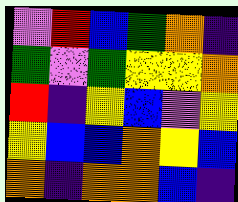[["violet", "red", "blue", "green", "orange", "indigo"], ["green", "violet", "green", "yellow", "yellow", "orange"], ["red", "indigo", "yellow", "blue", "violet", "yellow"], ["yellow", "blue", "blue", "orange", "yellow", "blue"], ["orange", "indigo", "orange", "orange", "blue", "indigo"]]